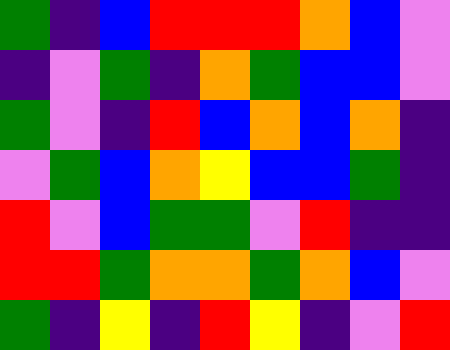[["green", "indigo", "blue", "red", "red", "red", "orange", "blue", "violet"], ["indigo", "violet", "green", "indigo", "orange", "green", "blue", "blue", "violet"], ["green", "violet", "indigo", "red", "blue", "orange", "blue", "orange", "indigo"], ["violet", "green", "blue", "orange", "yellow", "blue", "blue", "green", "indigo"], ["red", "violet", "blue", "green", "green", "violet", "red", "indigo", "indigo"], ["red", "red", "green", "orange", "orange", "green", "orange", "blue", "violet"], ["green", "indigo", "yellow", "indigo", "red", "yellow", "indigo", "violet", "red"]]